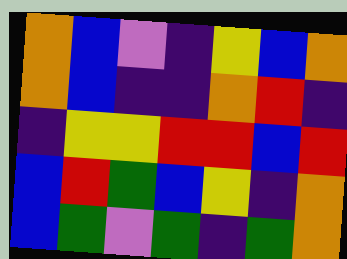[["orange", "blue", "violet", "indigo", "yellow", "blue", "orange"], ["orange", "blue", "indigo", "indigo", "orange", "red", "indigo"], ["indigo", "yellow", "yellow", "red", "red", "blue", "red"], ["blue", "red", "green", "blue", "yellow", "indigo", "orange"], ["blue", "green", "violet", "green", "indigo", "green", "orange"]]